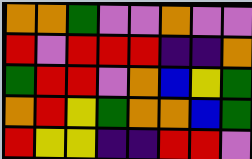[["orange", "orange", "green", "violet", "violet", "orange", "violet", "violet"], ["red", "violet", "red", "red", "red", "indigo", "indigo", "orange"], ["green", "red", "red", "violet", "orange", "blue", "yellow", "green"], ["orange", "red", "yellow", "green", "orange", "orange", "blue", "green"], ["red", "yellow", "yellow", "indigo", "indigo", "red", "red", "violet"]]